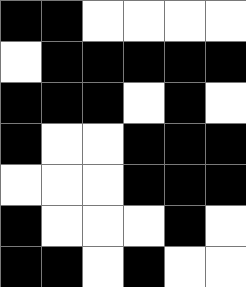[["black", "black", "white", "white", "white", "white"], ["white", "black", "black", "black", "black", "black"], ["black", "black", "black", "white", "black", "white"], ["black", "white", "white", "black", "black", "black"], ["white", "white", "white", "black", "black", "black"], ["black", "white", "white", "white", "black", "white"], ["black", "black", "white", "black", "white", "white"]]